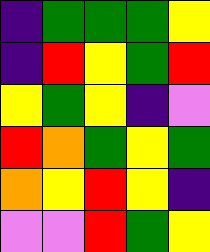[["indigo", "green", "green", "green", "yellow"], ["indigo", "red", "yellow", "green", "red"], ["yellow", "green", "yellow", "indigo", "violet"], ["red", "orange", "green", "yellow", "green"], ["orange", "yellow", "red", "yellow", "indigo"], ["violet", "violet", "red", "green", "yellow"]]